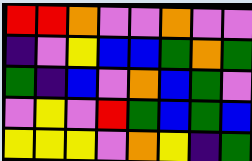[["red", "red", "orange", "violet", "violet", "orange", "violet", "violet"], ["indigo", "violet", "yellow", "blue", "blue", "green", "orange", "green"], ["green", "indigo", "blue", "violet", "orange", "blue", "green", "violet"], ["violet", "yellow", "violet", "red", "green", "blue", "green", "blue"], ["yellow", "yellow", "yellow", "violet", "orange", "yellow", "indigo", "green"]]